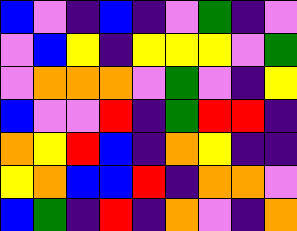[["blue", "violet", "indigo", "blue", "indigo", "violet", "green", "indigo", "violet"], ["violet", "blue", "yellow", "indigo", "yellow", "yellow", "yellow", "violet", "green"], ["violet", "orange", "orange", "orange", "violet", "green", "violet", "indigo", "yellow"], ["blue", "violet", "violet", "red", "indigo", "green", "red", "red", "indigo"], ["orange", "yellow", "red", "blue", "indigo", "orange", "yellow", "indigo", "indigo"], ["yellow", "orange", "blue", "blue", "red", "indigo", "orange", "orange", "violet"], ["blue", "green", "indigo", "red", "indigo", "orange", "violet", "indigo", "orange"]]